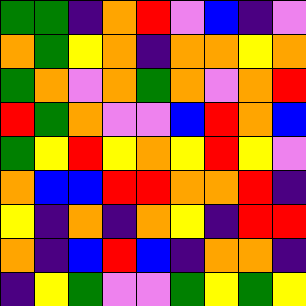[["green", "green", "indigo", "orange", "red", "violet", "blue", "indigo", "violet"], ["orange", "green", "yellow", "orange", "indigo", "orange", "orange", "yellow", "orange"], ["green", "orange", "violet", "orange", "green", "orange", "violet", "orange", "red"], ["red", "green", "orange", "violet", "violet", "blue", "red", "orange", "blue"], ["green", "yellow", "red", "yellow", "orange", "yellow", "red", "yellow", "violet"], ["orange", "blue", "blue", "red", "red", "orange", "orange", "red", "indigo"], ["yellow", "indigo", "orange", "indigo", "orange", "yellow", "indigo", "red", "red"], ["orange", "indigo", "blue", "red", "blue", "indigo", "orange", "orange", "indigo"], ["indigo", "yellow", "green", "violet", "violet", "green", "yellow", "green", "yellow"]]